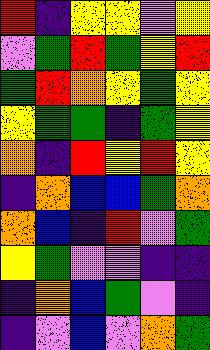[["red", "indigo", "yellow", "yellow", "violet", "yellow"], ["violet", "green", "red", "green", "yellow", "red"], ["green", "red", "orange", "yellow", "green", "yellow"], ["yellow", "green", "green", "indigo", "green", "yellow"], ["orange", "indigo", "red", "yellow", "red", "yellow"], ["indigo", "orange", "blue", "blue", "green", "orange"], ["orange", "blue", "indigo", "red", "violet", "green"], ["yellow", "green", "violet", "violet", "indigo", "indigo"], ["indigo", "orange", "blue", "green", "violet", "indigo"], ["indigo", "violet", "blue", "violet", "orange", "green"]]